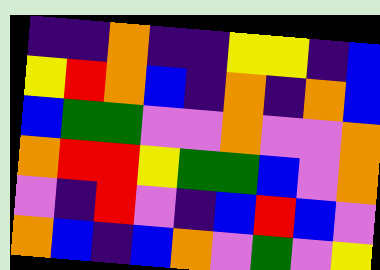[["indigo", "indigo", "orange", "indigo", "indigo", "yellow", "yellow", "indigo", "blue"], ["yellow", "red", "orange", "blue", "indigo", "orange", "indigo", "orange", "blue"], ["blue", "green", "green", "violet", "violet", "orange", "violet", "violet", "orange"], ["orange", "red", "red", "yellow", "green", "green", "blue", "violet", "orange"], ["violet", "indigo", "red", "violet", "indigo", "blue", "red", "blue", "violet"], ["orange", "blue", "indigo", "blue", "orange", "violet", "green", "violet", "yellow"]]